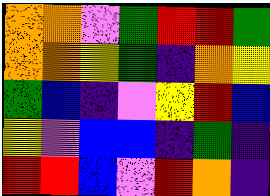[["orange", "orange", "violet", "green", "red", "red", "green"], ["orange", "orange", "yellow", "green", "indigo", "orange", "yellow"], ["green", "blue", "indigo", "violet", "yellow", "red", "blue"], ["yellow", "violet", "blue", "blue", "indigo", "green", "indigo"], ["red", "red", "blue", "violet", "red", "orange", "indigo"]]